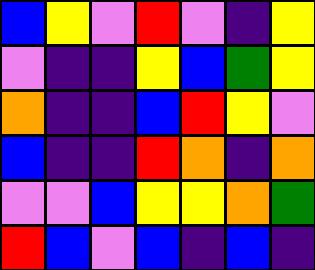[["blue", "yellow", "violet", "red", "violet", "indigo", "yellow"], ["violet", "indigo", "indigo", "yellow", "blue", "green", "yellow"], ["orange", "indigo", "indigo", "blue", "red", "yellow", "violet"], ["blue", "indigo", "indigo", "red", "orange", "indigo", "orange"], ["violet", "violet", "blue", "yellow", "yellow", "orange", "green"], ["red", "blue", "violet", "blue", "indigo", "blue", "indigo"]]